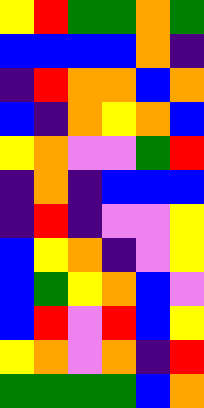[["yellow", "red", "green", "green", "orange", "green"], ["blue", "blue", "blue", "blue", "orange", "indigo"], ["indigo", "red", "orange", "orange", "blue", "orange"], ["blue", "indigo", "orange", "yellow", "orange", "blue"], ["yellow", "orange", "violet", "violet", "green", "red"], ["indigo", "orange", "indigo", "blue", "blue", "blue"], ["indigo", "red", "indigo", "violet", "violet", "yellow"], ["blue", "yellow", "orange", "indigo", "violet", "yellow"], ["blue", "green", "yellow", "orange", "blue", "violet"], ["blue", "red", "violet", "red", "blue", "yellow"], ["yellow", "orange", "violet", "orange", "indigo", "red"], ["green", "green", "green", "green", "blue", "orange"]]